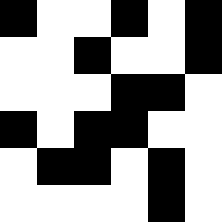[["black", "white", "white", "black", "white", "black"], ["white", "white", "black", "white", "white", "black"], ["white", "white", "white", "black", "black", "white"], ["black", "white", "black", "black", "white", "white"], ["white", "black", "black", "white", "black", "white"], ["white", "white", "white", "white", "black", "white"]]